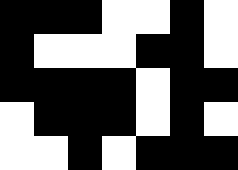[["black", "black", "black", "white", "white", "black", "white"], ["black", "white", "white", "white", "black", "black", "white"], ["black", "black", "black", "black", "white", "black", "black"], ["white", "black", "black", "black", "white", "black", "white"], ["white", "white", "black", "white", "black", "black", "black"]]